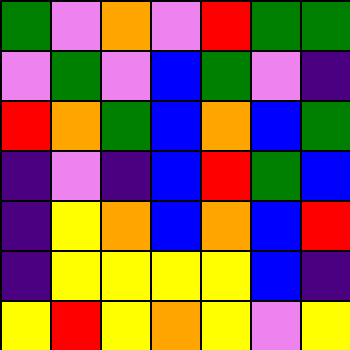[["green", "violet", "orange", "violet", "red", "green", "green"], ["violet", "green", "violet", "blue", "green", "violet", "indigo"], ["red", "orange", "green", "blue", "orange", "blue", "green"], ["indigo", "violet", "indigo", "blue", "red", "green", "blue"], ["indigo", "yellow", "orange", "blue", "orange", "blue", "red"], ["indigo", "yellow", "yellow", "yellow", "yellow", "blue", "indigo"], ["yellow", "red", "yellow", "orange", "yellow", "violet", "yellow"]]